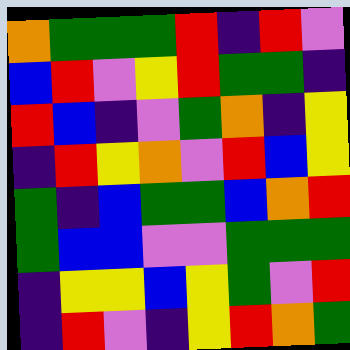[["orange", "green", "green", "green", "red", "indigo", "red", "violet"], ["blue", "red", "violet", "yellow", "red", "green", "green", "indigo"], ["red", "blue", "indigo", "violet", "green", "orange", "indigo", "yellow"], ["indigo", "red", "yellow", "orange", "violet", "red", "blue", "yellow"], ["green", "indigo", "blue", "green", "green", "blue", "orange", "red"], ["green", "blue", "blue", "violet", "violet", "green", "green", "green"], ["indigo", "yellow", "yellow", "blue", "yellow", "green", "violet", "red"], ["indigo", "red", "violet", "indigo", "yellow", "red", "orange", "green"]]